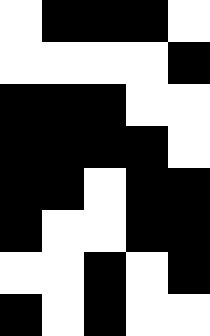[["white", "black", "black", "black", "white"], ["white", "white", "white", "white", "black"], ["black", "black", "black", "white", "white"], ["black", "black", "black", "black", "white"], ["black", "black", "white", "black", "black"], ["black", "white", "white", "black", "black"], ["white", "white", "black", "white", "black"], ["black", "white", "black", "white", "white"]]